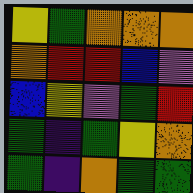[["yellow", "green", "orange", "orange", "orange"], ["orange", "red", "red", "blue", "violet"], ["blue", "yellow", "violet", "green", "red"], ["green", "indigo", "green", "yellow", "orange"], ["green", "indigo", "orange", "green", "green"]]